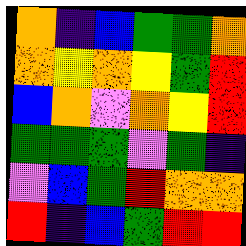[["orange", "indigo", "blue", "green", "green", "orange"], ["orange", "yellow", "orange", "yellow", "green", "red"], ["blue", "orange", "violet", "orange", "yellow", "red"], ["green", "green", "green", "violet", "green", "indigo"], ["violet", "blue", "green", "red", "orange", "orange"], ["red", "indigo", "blue", "green", "red", "red"]]